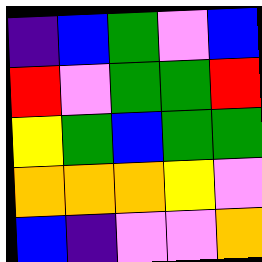[["indigo", "blue", "green", "violet", "blue"], ["red", "violet", "green", "green", "red"], ["yellow", "green", "blue", "green", "green"], ["orange", "orange", "orange", "yellow", "violet"], ["blue", "indigo", "violet", "violet", "orange"]]